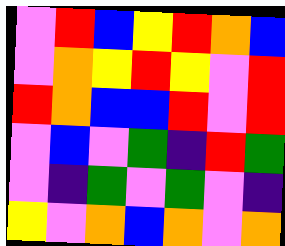[["violet", "red", "blue", "yellow", "red", "orange", "blue"], ["violet", "orange", "yellow", "red", "yellow", "violet", "red"], ["red", "orange", "blue", "blue", "red", "violet", "red"], ["violet", "blue", "violet", "green", "indigo", "red", "green"], ["violet", "indigo", "green", "violet", "green", "violet", "indigo"], ["yellow", "violet", "orange", "blue", "orange", "violet", "orange"]]